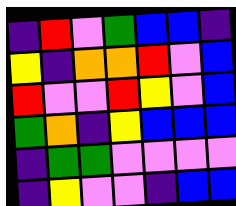[["indigo", "red", "violet", "green", "blue", "blue", "indigo"], ["yellow", "indigo", "orange", "orange", "red", "violet", "blue"], ["red", "violet", "violet", "red", "yellow", "violet", "blue"], ["green", "orange", "indigo", "yellow", "blue", "blue", "blue"], ["indigo", "green", "green", "violet", "violet", "violet", "violet"], ["indigo", "yellow", "violet", "violet", "indigo", "blue", "blue"]]